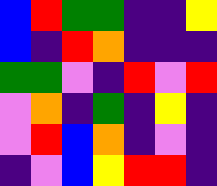[["blue", "red", "green", "green", "indigo", "indigo", "yellow"], ["blue", "indigo", "red", "orange", "indigo", "indigo", "indigo"], ["green", "green", "violet", "indigo", "red", "violet", "red"], ["violet", "orange", "indigo", "green", "indigo", "yellow", "indigo"], ["violet", "red", "blue", "orange", "indigo", "violet", "indigo"], ["indigo", "violet", "blue", "yellow", "red", "red", "indigo"]]